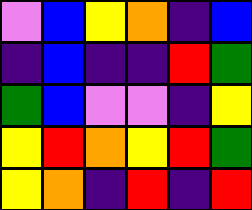[["violet", "blue", "yellow", "orange", "indigo", "blue"], ["indigo", "blue", "indigo", "indigo", "red", "green"], ["green", "blue", "violet", "violet", "indigo", "yellow"], ["yellow", "red", "orange", "yellow", "red", "green"], ["yellow", "orange", "indigo", "red", "indigo", "red"]]